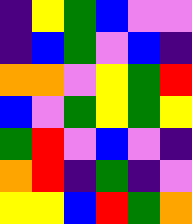[["indigo", "yellow", "green", "blue", "violet", "violet"], ["indigo", "blue", "green", "violet", "blue", "indigo"], ["orange", "orange", "violet", "yellow", "green", "red"], ["blue", "violet", "green", "yellow", "green", "yellow"], ["green", "red", "violet", "blue", "violet", "indigo"], ["orange", "red", "indigo", "green", "indigo", "violet"], ["yellow", "yellow", "blue", "red", "green", "orange"]]